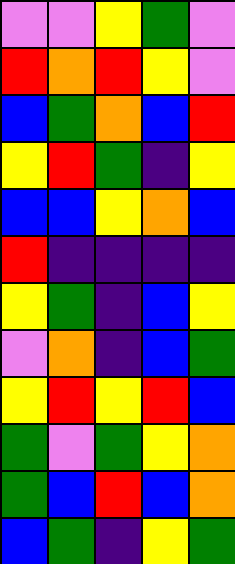[["violet", "violet", "yellow", "green", "violet"], ["red", "orange", "red", "yellow", "violet"], ["blue", "green", "orange", "blue", "red"], ["yellow", "red", "green", "indigo", "yellow"], ["blue", "blue", "yellow", "orange", "blue"], ["red", "indigo", "indigo", "indigo", "indigo"], ["yellow", "green", "indigo", "blue", "yellow"], ["violet", "orange", "indigo", "blue", "green"], ["yellow", "red", "yellow", "red", "blue"], ["green", "violet", "green", "yellow", "orange"], ["green", "blue", "red", "blue", "orange"], ["blue", "green", "indigo", "yellow", "green"]]